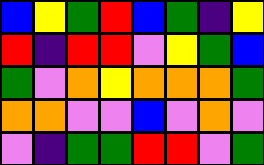[["blue", "yellow", "green", "red", "blue", "green", "indigo", "yellow"], ["red", "indigo", "red", "red", "violet", "yellow", "green", "blue"], ["green", "violet", "orange", "yellow", "orange", "orange", "orange", "green"], ["orange", "orange", "violet", "violet", "blue", "violet", "orange", "violet"], ["violet", "indigo", "green", "green", "red", "red", "violet", "green"]]